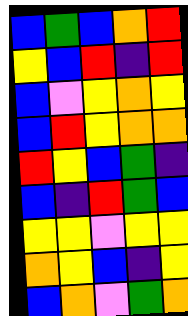[["blue", "green", "blue", "orange", "red"], ["yellow", "blue", "red", "indigo", "red"], ["blue", "violet", "yellow", "orange", "yellow"], ["blue", "red", "yellow", "orange", "orange"], ["red", "yellow", "blue", "green", "indigo"], ["blue", "indigo", "red", "green", "blue"], ["yellow", "yellow", "violet", "yellow", "yellow"], ["orange", "yellow", "blue", "indigo", "yellow"], ["blue", "orange", "violet", "green", "orange"]]